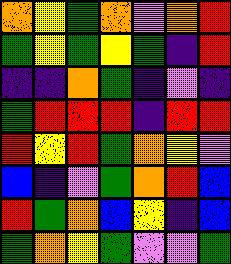[["orange", "yellow", "green", "orange", "violet", "orange", "red"], ["green", "yellow", "green", "yellow", "green", "indigo", "red"], ["indigo", "indigo", "orange", "green", "indigo", "violet", "indigo"], ["green", "red", "red", "red", "indigo", "red", "red"], ["red", "yellow", "red", "green", "orange", "yellow", "violet"], ["blue", "indigo", "violet", "green", "orange", "red", "blue"], ["red", "green", "orange", "blue", "yellow", "indigo", "blue"], ["green", "orange", "yellow", "green", "violet", "violet", "green"]]